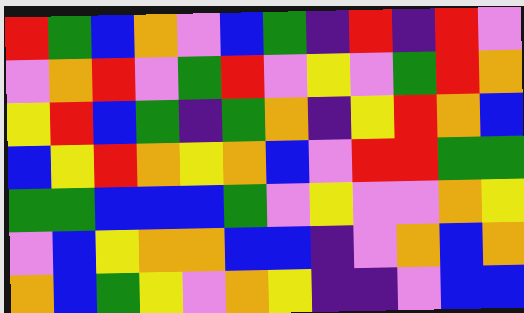[["red", "green", "blue", "orange", "violet", "blue", "green", "indigo", "red", "indigo", "red", "violet"], ["violet", "orange", "red", "violet", "green", "red", "violet", "yellow", "violet", "green", "red", "orange"], ["yellow", "red", "blue", "green", "indigo", "green", "orange", "indigo", "yellow", "red", "orange", "blue"], ["blue", "yellow", "red", "orange", "yellow", "orange", "blue", "violet", "red", "red", "green", "green"], ["green", "green", "blue", "blue", "blue", "green", "violet", "yellow", "violet", "violet", "orange", "yellow"], ["violet", "blue", "yellow", "orange", "orange", "blue", "blue", "indigo", "violet", "orange", "blue", "orange"], ["orange", "blue", "green", "yellow", "violet", "orange", "yellow", "indigo", "indigo", "violet", "blue", "blue"]]